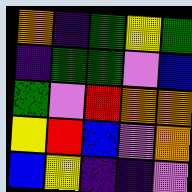[["orange", "indigo", "green", "yellow", "green"], ["indigo", "green", "green", "violet", "blue"], ["green", "violet", "red", "orange", "orange"], ["yellow", "red", "blue", "violet", "orange"], ["blue", "yellow", "indigo", "indigo", "violet"]]